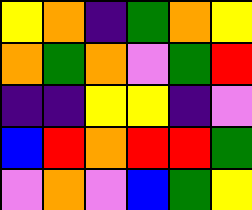[["yellow", "orange", "indigo", "green", "orange", "yellow"], ["orange", "green", "orange", "violet", "green", "red"], ["indigo", "indigo", "yellow", "yellow", "indigo", "violet"], ["blue", "red", "orange", "red", "red", "green"], ["violet", "orange", "violet", "blue", "green", "yellow"]]